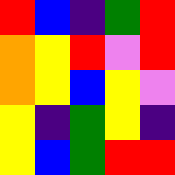[["red", "blue", "indigo", "green", "red"], ["orange", "yellow", "red", "violet", "red"], ["orange", "yellow", "blue", "yellow", "violet"], ["yellow", "indigo", "green", "yellow", "indigo"], ["yellow", "blue", "green", "red", "red"]]